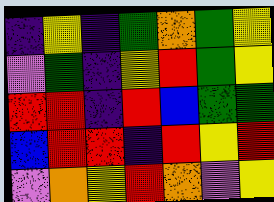[["indigo", "yellow", "indigo", "green", "orange", "green", "yellow"], ["violet", "green", "indigo", "yellow", "red", "green", "yellow"], ["red", "red", "indigo", "red", "blue", "green", "green"], ["blue", "red", "red", "indigo", "red", "yellow", "red"], ["violet", "orange", "yellow", "red", "orange", "violet", "yellow"]]